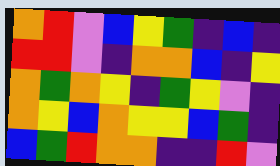[["orange", "red", "violet", "blue", "yellow", "green", "indigo", "blue", "indigo"], ["red", "red", "violet", "indigo", "orange", "orange", "blue", "indigo", "yellow"], ["orange", "green", "orange", "yellow", "indigo", "green", "yellow", "violet", "indigo"], ["orange", "yellow", "blue", "orange", "yellow", "yellow", "blue", "green", "indigo"], ["blue", "green", "red", "orange", "orange", "indigo", "indigo", "red", "violet"]]